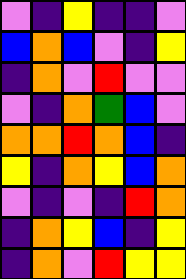[["violet", "indigo", "yellow", "indigo", "indigo", "violet"], ["blue", "orange", "blue", "violet", "indigo", "yellow"], ["indigo", "orange", "violet", "red", "violet", "violet"], ["violet", "indigo", "orange", "green", "blue", "violet"], ["orange", "orange", "red", "orange", "blue", "indigo"], ["yellow", "indigo", "orange", "yellow", "blue", "orange"], ["violet", "indigo", "violet", "indigo", "red", "orange"], ["indigo", "orange", "yellow", "blue", "indigo", "yellow"], ["indigo", "orange", "violet", "red", "yellow", "yellow"]]